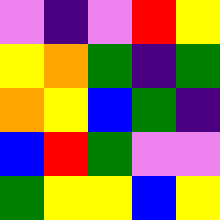[["violet", "indigo", "violet", "red", "yellow"], ["yellow", "orange", "green", "indigo", "green"], ["orange", "yellow", "blue", "green", "indigo"], ["blue", "red", "green", "violet", "violet"], ["green", "yellow", "yellow", "blue", "yellow"]]